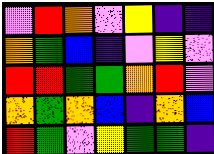[["violet", "red", "orange", "violet", "yellow", "indigo", "indigo"], ["orange", "green", "blue", "indigo", "violet", "yellow", "violet"], ["red", "red", "green", "green", "orange", "red", "violet"], ["orange", "green", "orange", "blue", "indigo", "orange", "blue"], ["red", "green", "violet", "yellow", "green", "green", "indigo"]]